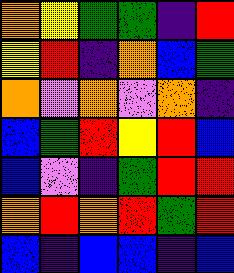[["orange", "yellow", "green", "green", "indigo", "red"], ["yellow", "red", "indigo", "orange", "blue", "green"], ["orange", "violet", "orange", "violet", "orange", "indigo"], ["blue", "green", "red", "yellow", "red", "blue"], ["blue", "violet", "indigo", "green", "red", "red"], ["orange", "red", "orange", "red", "green", "red"], ["blue", "indigo", "blue", "blue", "indigo", "blue"]]